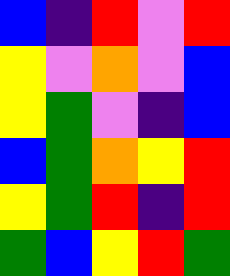[["blue", "indigo", "red", "violet", "red"], ["yellow", "violet", "orange", "violet", "blue"], ["yellow", "green", "violet", "indigo", "blue"], ["blue", "green", "orange", "yellow", "red"], ["yellow", "green", "red", "indigo", "red"], ["green", "blue", "yellow", "red", "green"]]